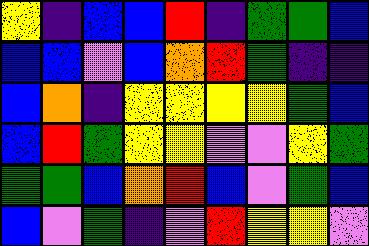[["yellow", "indigo", "blue", "blue", "red", "indigo", "green", "green", "blue"], ["blue", "blue", "violet", "blue", "orange", "red", "green", "indigo", "indigo"], ["blue", "orange", "indigo", "yellow", "yellow", "yellow", "yellow", "green", "blue"], ["blue", "red", "green", "yellow", "yellow", "violet", "violet", "yellow", "green"], ["green", "green", "blue", "orange", "red", "blue", "violet", "green", "blue"], ["blue", "violet", "green", "indigo", "violet", "red", "yellow", "yellow", "violet"]]